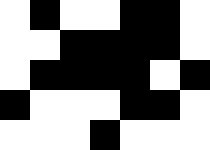[["white", "black", "white", "white", "black", "black", "white"], ["white", "white", "black", "black", "black", "black", "white"], ["white", "black", "black", "black", "black", "white", "black"], ["black", "white", "white", "white", "black", "black", "white"], ["white", "white", "white", "black", "white", "white", "white"]]